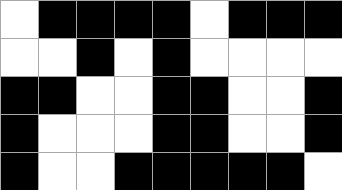[["white", "black", "black", "black", "black", "white", "black", "black", "black"], ["white", "white", "black", "white", "black", "white", "white", "white", "white"], ["black", "black", "white", "white", "black", "black", "white", "white", "black"], ["black", "white", "white", "white", "black", "black", "white", "white", "black"], ["black", "white", "white", "black", "black", "black", "black", "black", "white"]]